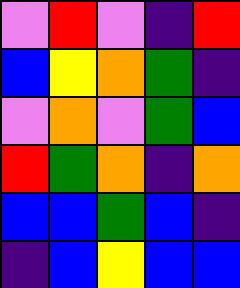[["violet", "red", "violet", "indigo", "red"], ["blue", "yellow", "orange", "green", "indigo"], ["violet", "orange", "violet", "green", "blue"], ["red", "green", "orange", "indigo", "orange"], ["blue", "blue", "green", "blue", "indigo"], ["indigo", "blue", "yellow", "blue", "blue"]]